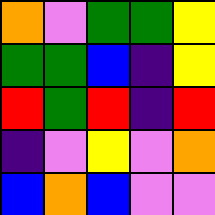[["orange", "violet", "green", "green", "yellow"], ["green", "green", "blue", "indigo", "yellow"], ["red", "green", "red", "indigo", "red"], ["indigo", "violet", "yellow", "violet", "orange"], ["blue", "orange", "blue", "violet", "violet"]]